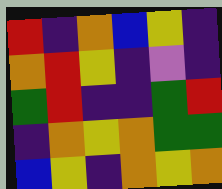[["red", "indigo", "orange", "blue", "yellow", "indigo"], ["orange", "red", "yellow", "indigo", "violet", "indigo"], ["green", "red", "indigo", "indigo", "green", "red"], ["indigo", "orange", "yellow", "orange", "green", "green"], ["blue", "yellow", "indigo", "orange", "yellow", "orange"]]